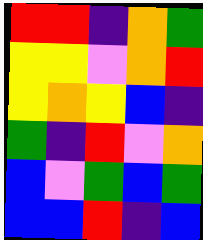[["red", "red", "indigo", "orange", "green"], ["yellow", "yellow", "violet", "orange", "red"], ["yellow", "orange", "yellow", "blue", "indigo"], ["green", "indigo", "red", "violet", "orange"], ["blue", "violet", "green", "blue", "green"], ["blue", "blue", "red", "indigo", "blue"]]